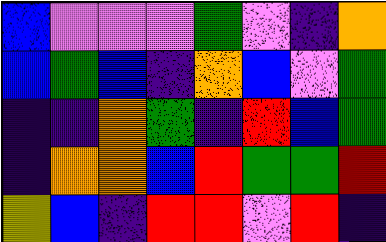[["blue", "violet", "violet", "violet", "green", "violet", "indigo", "orange"], ["blue", "green", "blue", "indigo", "orange", "blue", "violet", "green"], ["indigo", "indigo", "orange", "green", "indigo", "red", "blue", "green"], ["indigo", "orange", "orange", "blue", "red", "green", "green", "red"], ["yellow", "blue", "indigo", "red", "red", "violet", "red", "indigo"]]